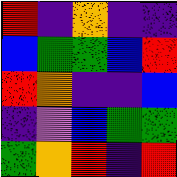[["red", "indigo", "orange", "indigo", "indigo"], ["blue", "green", "green", "blue", "red"], ["red", "orange", "indigo", "indigo", "blue"], ["indigo", "violet", "blue", "green", "green"], ["green", "orange", "red", "indigo", "red"]]